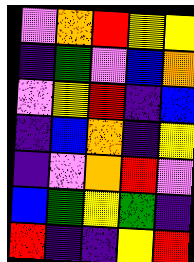[["violet", "orange", "red", "yellow", "yellow"], ["indigo", "green", "violet", "blue", "orange"], ["violet", "yellow", "red", "indigo", "blue"], ["indigo", "blue", "orange", "indigo", "yellow"], ["indigo", "violet", "orange", "red", "violet"], ["blue", "green", "yellow", "green", "indigo"], ["red", "indigo", "indigo", "yellow", "red"]]